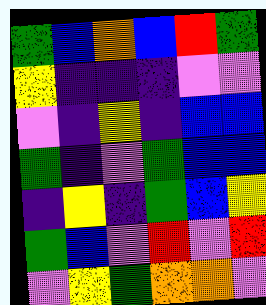[["green", "blue", "orange", "blue", "red", "green"], ["yellow", "indigo", "indigo", "indigo", "violet", "violet"], ["violet", "indigo", "yellow", "indigo", "blue", "blue"], ["green", "indigo", "violet", "green", "blue", "blue"], ["indigo", "yellow", "indigo", "green", "blue", "yellow"], ["green", "blue", "violet", "red", "violet", "red"], ["violet", "yellow", "green", "orange", "orange", "violet"]]